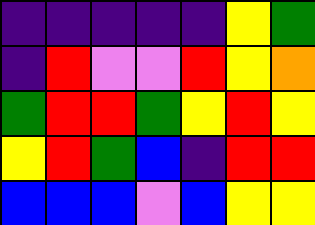[["indigo", "indigo", "indigo", "indigo", "indigo", "yellow", "green"], ["indigo", "red", "violet", "violet", "red", "yellow", "orange"], ["green", "red", "red", "green", "yellow", "red", "yellow"], ["yellow", "red", "green", "blue", "indigo", "red", "red"], ["blue", "blue", "blue", "violet", "blue", "yellow", "yellow"]]